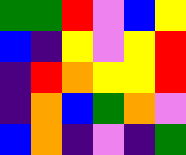[["green", "green", "red", "violet", "blue", "yellow"], ["blue", "indigo", "yellow", "violet", "yellow", "red"], ["indigo", "red", "orange", "yellow", "yellow", "red"], ["indigo", "orange", "blue", "green", "orange", "violet"], ["blue", "orange", "indigo", "violet", "indigo", "green"]]